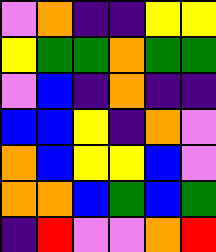[["violet", "orange", "indigo", "indigo", "yellow", "yellow"], ["yellow", "green", "green", "orange", "green", "green"], ["violet", "blue", "indigo", "orange", "indigo", "indigo"], ["blue", "blue", "yellow", "indigo", "orange", "violet"], ["orange", "blue", "yellow", "yellow", "blue", "violet"], ["orange", "orange", "blue", "green", "blue", "green"], ["indigo", "red", "violet", "violet", "orange", "red"]]